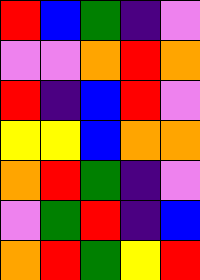[["red", "blue", "green", "indigo", "violet"], ["violet", "violet", "orange", "red", "orange"], ["red", "indigo", "blue", "red", "violet"], ["yellow", "yellow", "blue", "orange", "orange"], ["orange", "red", "green", "indigo", "violet"], ["violet", "green", "red", "indigo", "blue"], ["orange", "red", "green", "yellow", "red"]]